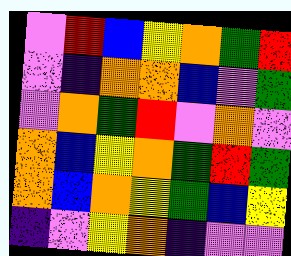[["violet", "red", "blue", "yellow", "orange", "green", "red"], ["violet", "indigo", "orange", "orange", "blue", "violet", "green"], ["violet", "orange", "green", "red", "violet", "orange", "violet"], ["orange", "blue", "yellow", "orange", "green", "red", "green"], ["orange", "blue", "orange", "yellow", "green", "blue", "yellow"], ["indigo", "violet", "yellow", "orange", "indigo", "violet", "violet"]]